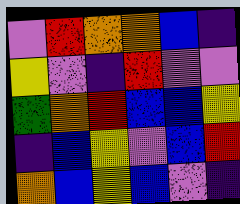[["violet", "red", "orange", "orange", "blue", "indigo"], ["yellow", "violet", "indigo", "red", "violet", "violet"], ["green", "orange", "red", "blue", "blue", "yellow"], ["indigo", "blue", "yellow", "violet", "blue", "red"], ["orange", "blue", "yellow", "blue", "violet", "indigo"]]